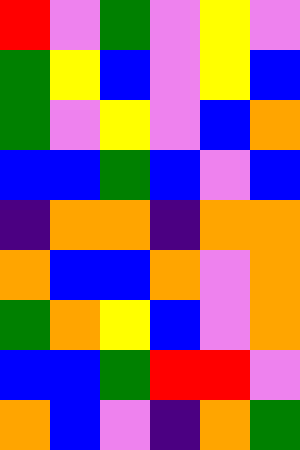[["red", "violet", "green", "violet", "yellow", "violet"], ["green", "yellow", "blue", "violet", "yellow", "blue"], ["green", "violet", "yellow", "violet", "blue", "orange"], ["blue", "blue", "green", "blue", "violet", "blue"], ["indigo", "orange", "orange", "indigo", "orange", "orange"], ["orange", "blue", "blue", "orange", "violet", "orange"], ["green", "orange", "yellow", "blue", "violet", "orange"], ["blue", "blue", "green", "red", "red", "violet"], ["orange", "blue", "violet", "indigo", "orange", "green"]]